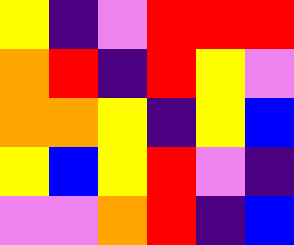[["yellow", "indigo", "violet", "red", "red", "red"], ["orange", "red", "indigo", "red", "yellow", "violet"], ["orange", "orange", "yellow", "indigo", "yellow", "blue"], ["yellow", "blue", "yellow", "red", "violet", "indigo"], ["violet", "violet", "orange", "red", "indigo", "blue"]]